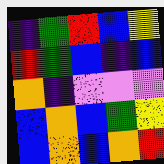[["indigo", "green", "red", "blue", "yellow"], ["red", "green", "blue", "indigo", "blue"], ["orange", "indigo", "violet", "violet", "violet"], ["blue", "orange", "blue", "green", "yellow"], ["blue", "orange", "blue", "orange", "red"]]